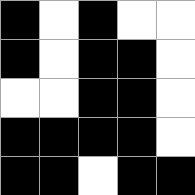[["black", "white", "black", "white", "white"], ["black", "white", "black", "black", "white"], ["white", "white", "black", "black", "white"], ["black", "black", "black", "black", "white"], ["black", "black", "white", "black", "black"]]